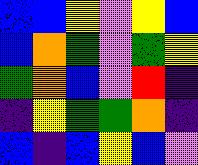[["blue", "blue", "yellow", "violet", "yellow", "blue"], ["blue", "orange", "green", "violet", "green", "yellow"], ["green", "orange", "blue", "violet", "red", "indigo"], ["indigo", "yellow", "green", "green", "orange", "indigo"], ["blue", "indigo", "blue", "yellow", "blue", "violet"]]